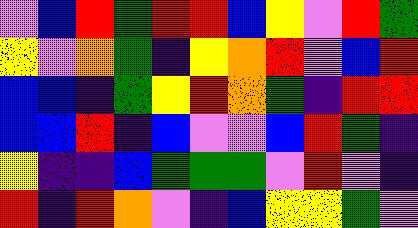[["violet", "blue", "red", "green", "red", "red", "blue", "yellow", "violet", "red", "green"], ["yellow", "violet", "orange", "green", "indigo", "yellow", "orange", "red", "violet", "blue", "red"], ["blue", "blue", "indigo", "green", "yellow", "red", "orange", "green", "indigo", "red", "red"], ["blue", "blue", "red", "indigo", "blue", "violet", "violet", "blue", "red", "green", "indigo"], ["yellow", "indigo", "indigo", "blue", "green", "green", "green", "violet", "red", "violet", "indigo"], ["red", "indigo", "red", "orange", "violet", "indigo", "blue", "yellow", "yellow", "green", "violet"]]